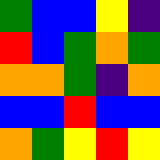[["green", "blue", "blue", "yellow", "indigo"], ["red", "blue", "green", "orange", "green"], ["orange", "orange", "green", "indigo", "orange"], ["blue", "blue", "red", "blue", "blue"], ["orange", "green", "yellow", "red", "yellow"]]